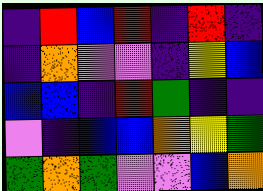[["indigo", "red", "blue", "red", "indigo", "red", "indigo"], ["indigo", "orange", "violet", "violet", "indigo", "yellow", "blue"], ["blue", "blue", "indigo", "red", "green", "indigo", "indigo"], ["violet", "indigo", "blue", "blue", "orange", "yellow", "green"], ["green", "orange", "green", "violet", "violet", "blue", "orange"]]